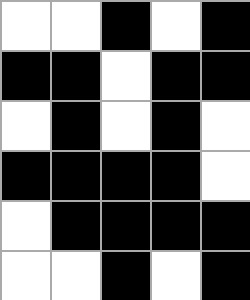[["white", "white", "black", "white", "black"], ["black", "black", "white", "black", "black"], ["white", "black", "white", "black", "white"], ["black", "black", "black", "black", "white"], ["white", "black", "black", "black", "black"], ["white", "white", "black", "white", "black"]]